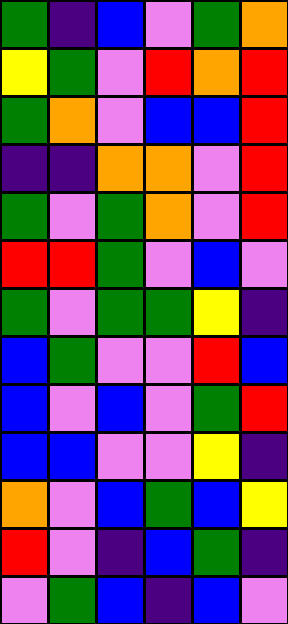[["green", "indigo", "blue", "violet", "green", "orange"], ["yellow", "green", "violet", "red", "orange", "red"], ["green", "orange", "violet", "blue", "blue", "red"], ["indigo", "indigo", "orange", "orange", "violet", "red"], ["green", "violet", "green", "orange", "violet", "red"], ["red", "red", "green", "violet", "blue", "violet"], ["green", "violet", "green", "green", "yellow", "indigo"], ["blue", "green", "violet", "violet", "red", "blue"], ["blue", "violet", "blue", "violet", "green", "red"], ["blue", "blue", "violet", "violet", "yellow", "indigo"], ["orange", "violet", "blue", "green", "blue", "yellow"], ["red", "violet", "indigo", "blue", "green", "indigo"], ["violet", "green", "blue", "indigo", "blue", "violet"]]